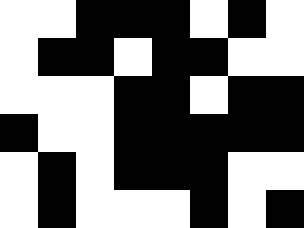[["white", "white", "black", "black", "black", "white", "black", "white"], ["white", "black", "black", "white", "black", "black", "white", "white"], ["white", "white", "white", "black", "black", "white", "black", "black"], ["black", "white", "white", "black", "black", "black", "black", "black"], ["white", "black", "white", "black", "black", "black", "white", "white"], ["white", "black", "white", "white", "white", "black", "white", "black"]]